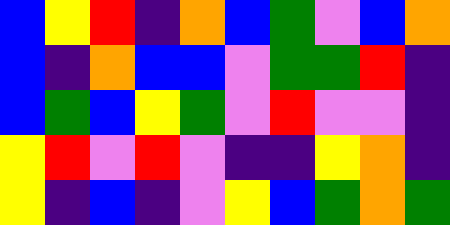[["blue", "yellow", "red", "indigo", "orange", "blue", "green", "violet", "blue", "orange"], ["blue", "indigo", "orange", "blue", "blue", "violet", "green", "green", "red", "indigo"], ["blue", "green", "blue", "yellow", "green", "violet", "red", "violet", "violet", "indigo"], ["yellow", "red", "violet", "red", "violet", "indigo", "indigo", "yellow", "orange", "indigo"], ["yellow", "indigo", "blue", "indigo", "violet", "yellow", "blue", "green", "orange", "green"]]